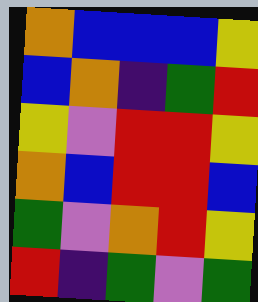[["orange", "blue", "blue", "blue", "yellow"], ["blue", "orange", "indigo", "green", "red"], ["yellow", "violet", "red", "red", "yellow"], ["orange", "blue", "red", "red", "blue"], ["green", "violet", "orange", "red", "yellow"], ["red", "indigo", "green", "violet", "green"]]